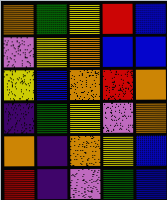[["orange", "green", "yellow", "red", "blue"], ["violet", "yellow", "orange", "blue", "blue"], ["yellow", "blue", "orange", "red", "orange"], ["indigo", "green", "yellow", "violet", "orange"], ["orange", "indigo", "orange", "yellow", "blue"], ["red", "indigo", "violet", "green", "blue"]]